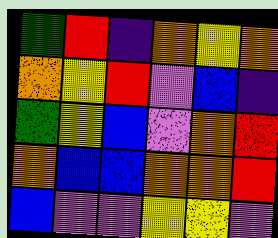[["green", "red", "indigo", "orange", "yellow", "orange"], ["orange", "yellow", "red", "violet", "blue", "indigo"], ["green", "yellow", "blue", "violet", "orange", "red"], ["orange", "blue", "blue", "orange", "orange", "red"], ["blue", "violet", "violet", "yellow", "yellow", "violet"]]